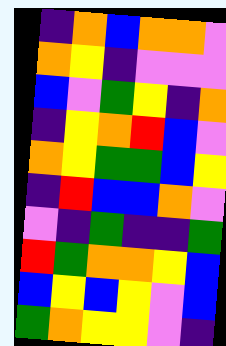[["indigo", "orange", "blue", "orange", "orange", "violet"], ["orange", "yellow", "indigo", "violet", "violet", "violet"], ["blue", "violet", "green", "yellow", "indigo", "orange"], ["indigo", "yellow", "orange", "red", "blue", "violet"], ["orange", "yellow", "green", "green", "blue", "yellow"], ["indigo", "red", "blue", "blue", "orange", "violet"], ["violet", "indigo", "green", "indigo", "indigo", "green"], ["red", "green", "orange", "orange", "yellow", "blue"], ["blue", "yellow", "blue", "yellow", "violet", "blue"], ["green", "orange", "yellow", "yellow", "violet", "indigo"]]